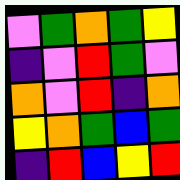[["violet", "green", "orange", "green", "yellow"], ["indigo", "violet", "red", "green", "violet"], ["orange", "violet", "red", "indigo", "orange"], ["yellow", "orange", "green", "blue", "green"], ["indigo", "red", "blue", "yellow", "red"]]